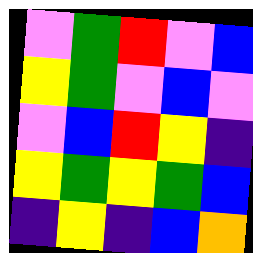[["violet", "green", "red", "violet", "blue"], ["yellow", "green", "violet", "blue", "violet"], ["violet", "blue", "red", "yellow", "indigo"], ["yellow", "green", "yellow", "green", "blue"], ["indigo", "yellow", "indigo", "blue", "orange"]]